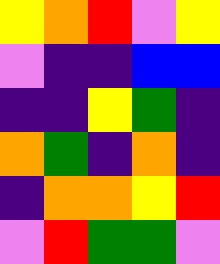[["yellow", "orange", "red", "violet", "yellow"], ["violet", "indigo", "indigo", "blue", "blue"], ["indigo", "indigo", "yellow", "green", "indigo"], ["orange", "green", "indigo", "orange", "indigo"], ["indigo", "orange", "orange", "yellow", "red"], ["violet", "red", "green", "green", "violet"]]